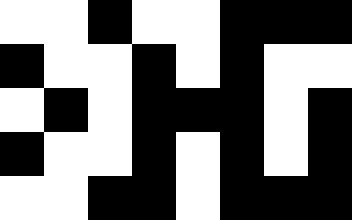[["white", "white", "black", "white", "white", "black", "black", "black"], ["black", "white", "white", "black", "white", "black", "white", "white"], ["white", "black", "white", "black", "black", "black", "white", "black"], ["black", "white", "white", "black", "white", "black", "white", "black"], ["white", "white", "black", "black", "white", "black", "black", "black"]]